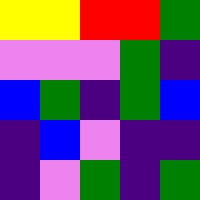[["yellow", "yellow", "red", "red", "green"], ["violet", "violet", "violet", "green", "indigo"], ["blue", "green", "indigo", "green", "blue"], ["indigo", "blue", "violet", "indigo", "indigo"], ["indigo", "violet", "green", "indigo", "green"]]